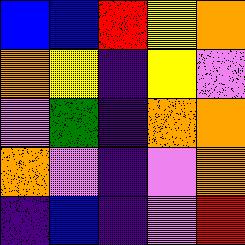[["blue", "blue", "red", "yellow", "orange"], ["orange", "yellow", "indigo", "yellow", "violet"], ["violet", "green", "indigo", "orange", "orange"], ["orange", "violet", "indigo", "violet", "orange"], ["indigo", "blue", "indigo", "violet", "red"]]